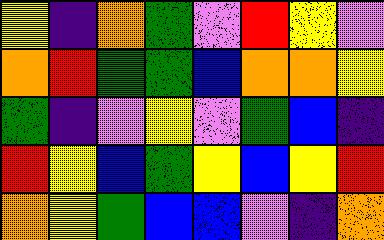[["yellow", "indigo", "orange", "green", "violet", "red", "yellow", "violet"], ["orange", "red", "green", "green", "blue", "orange", "orange", "yellow"], ["green", "indigo", "violet", "yellow", "violet", "green", "blue", "indigo"], ["red", "yellow", "blue", "green", "yellow", "blue", "yellow", "red"], ["orange", "yellow", "green", "blue", "blue", "violet", "indigo", "orange"]]